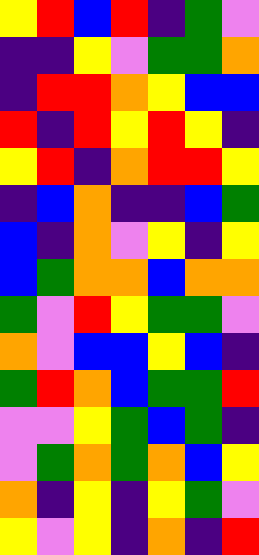[["yellow", "red", "blue", "red", "indigo", "green", "violet"], ["indigo", "indigo", "yellow", "violet", "green", "green", "orange"], ["indigo", "red", "red", "orange", "yellow", "blue", "blue"], ["red", "indigo", "red", "yellow", "red", "yellow", "indigo"], ["yellow", "red", "indigo", "orange", "red", "red", "yellow"], ["indigo", "blue", "orange", "indigo", "indigo", "blue", "green"], ["blue", "indigo", "orange", "violet", "yellow", "indigo", "yellow"], ["blue", "green", "orange", "orange", "blue", "orange", "orange"], ["green", "violet", "red", "yellow", "green", "green", "violet"], ["orange", "violet", "blue", "blue", "yellow", "blue", "indigo"], ["green", "red", "orange", "blue", "green", "green", "red"], ["violet", "violet", "yellow", "green", "blue", "green", "indigo"], ["violet", "green", "orange", "green", "orange", "blue", "yellow"], ["orange", "indigo", "yellow", "indigo", "yellow", "green", "violet"], ["yellow", "violet", "yellow", "indigo", "orange", "indigo", "red"]]